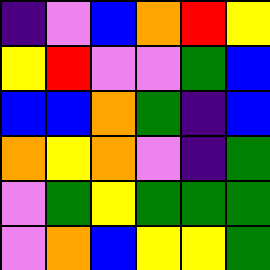[["indigo", "violet", "blue", "orange", "red", "yellow"], ["yellow", "red", "violet", "violet", "green", "blue"], ["blue", "blue", "orange", "green", "indigo", "blue"], ["orange", "yellow", "orange", "violet", "indigo", "green"], ["violet", "green", "yellow", "green", "green", "green"], ["violet", "orange", "blue", "yellow", "yellow", "green"]]